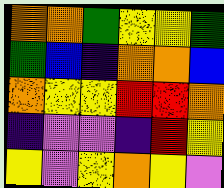[["orange", "orange", "green", "yellow", "yellow", "green"], ["green", "blue", "indigo", "orange", "orange", "blue"], ["orange", "yellow", "yellow", "red", "red", "orange"], ["indigo", "violet", "violet", "indigo", "red", "yellow"], ["yellow", "violet", "yellow", "orange", "yellow", "violet"]]